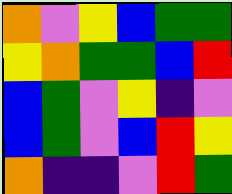[["orange", "violet", "yellow", "blue", "green", "green"], ["yellow", "orange", "green", "green", "blue", "red"], ["blue", "green", "violet", "yellow", "indigo", "violet"], ["blue", "green", "violet", "blue", "red", "yellow"], ["orange", "indigo", "indigo", "violet", "red", "green"]]